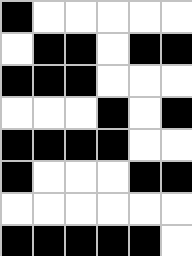[["black", "white", "white", "white", "white", "white"], ["white", "black", "black", "white", "black", "black"], ["black", "black", "black", "white", "white", "white"], ["white", "white", "white", "black", "white", "black"], ["black", "black", "black", "black", "white", "white"], ["black", "white", "white", "white", "black", "black"], ["white", "white", "white", "white", "white", "white"], ["black", "black", "black", "black", "black", "white"]]